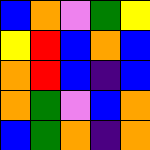[["blue", "orange", "violet", "green", "yellow"], ["yellow", "red", "blue", "orange", "blue"], ["orange", "red", "blue", "indigo", "blue"], ["orange", "green", "violet", "blue", "orange"], ["blue", "green", "orange", "indigo", "orange"]]